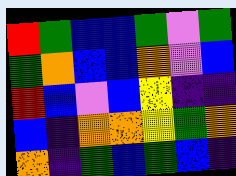[["red", "green", "blue", "blue", "green", "violet", "green"], ["green", "orange", "blue", "blue", "orange", "violet", "blue"], ["red", "blue", "violet", "blue", "yellow", "indigo", "indigo"], ["blue", "indigo", "orange", "orange", "yellow", "green", "orange"], ["orange", "indigo", "green", "blue", "green", "blue", "indigo"]]